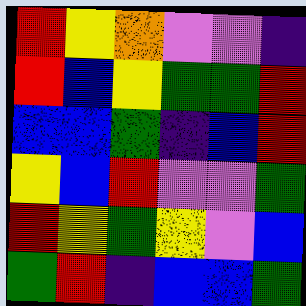[["red", "yellow", "orange", "violet", "violet", "indigo"], ["red", "blue", "yellow", "green", "green", "red"], ["blue", "blue", "green", "indigo", "blue", "red"], ["yellow", "blue", "red", "violet", "violet", "green"], ["red", "yellow", "green", "yellow", "violet", "blue"], ["green", "red", "indigo", "blue", "blue", "green"]]